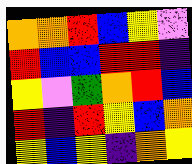[["orange", "orange", "red", "blue", "yellow", "violet"], ["red", "blue", "blue", "red", "red", "indigo"], ["yellow", "violet", "green", "orange", "red", "blue"], ["red", "indigo", "red", "yellow", "blue", "orange"], ["yellow", "blue", "yellow", "indigo", "orange", "yellow"]]